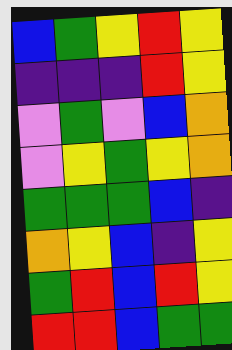[["blue", "green", "yellow", "red", "yellow"], ["indigo", "indigo", "indigo", "red", "yellow"], ["violet", "green", "violet", "blue", "orange"], ["violet", "yellow", "green", "yellow", "orange"], ["green", "green", "green", "blue", "indigo"], ["orange", "yellow", "blue", "indigo", "yellow"], ["green", "red", "blue", "red", "yellow"], ["red", "red", "blue", "green", "green"]]